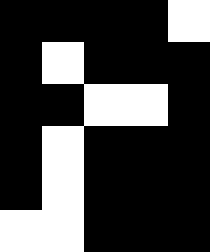[["black", "black", "black", "black", "white"], ["black", "white", "black", "black", "black"], ["black", "black", "white", "white", "black"], ["black", "white", "black", "black", "black"], ["black", "white", "black", "black", "black"], ["white", "white", "black", "black", "black"]]